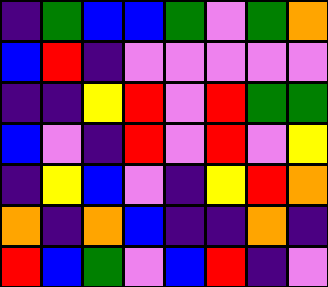[["indigo", "green", "blue", "blue", "green", "violet", "green", "orange"], ["blue", "red", "indigo", "violet", "violet", "violet", "violet", "violet"], ["indigo", "indigo", "yellow", "red", "violet", "red", "green", "green"], ["blue", "violet", "indigo", "red", "violet", "red", "violet", "yellow"], ["indigo", "yellow", "blue", "violet", "indigo", "yellow", "red", "orange"], ["orange", "indigo", "orange", "blue", "indigo", "indigo", "orange", "indigo"], ["red", "blue", "green", "violet", "blue", "red", "indigo", "violet"]]